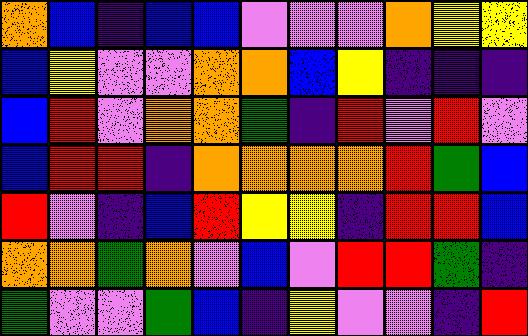[["orange", "blue", "indigo", "blue", "blue", "violet", "violet", "violet", "orange", "yellow", "yellow"], ["blue", "yellow", "violet", "violet", "orange", "orange", "blue", "yellow", "indigo", "indigo", "indigo"], ["blue", "red", "violet", "orange", "orange", "green", "indigo", "red", "violet", "red", "violet"], ["blue", "red", "red", "indigo", "orange", "orange", "orange", "orange", "red", "green", "blue"], ["red", "violet", "indigo", "blue", "red", "yellow", "yellow", "indigo", "red", "red", "blue"], ["orange", "orange", "green", "orange", "violet", "blue", "violet", "red", "red", "green", "indigo"], ["green", "violet", "violet", "green", "blue", "indigo", "yellow", "violet", "violet", "indigo", "red"]]